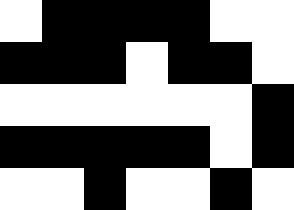[["white", "black", "black", "black", "black", "white", "white"], ["black", "black", "black", "white", "black", "black", "white"], ["white", "white", "white", "white", "white", "white", "black"], ["black", "black", "black", "black", "black", "white", "black"], ["white", "white", "black", "white", "white", "black", "white"]]